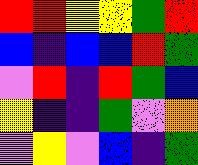[["red", "red", "yellow", "yellow", "green", "red"], ["blue", "indigo", "blue", "blue", "red", "green"], ["violet", "red", "indigo", "red", "green", "blue"], ["yellow", "indigo", "indigo", "green", "violet", "orange"], ["violet", "yellow", "violet", "blue", "indigo", "green"]]